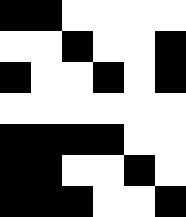[["black", "black", "white", "white", "white", "white"], ["white", "white", "black", "white", "white", "black"], ["black", "white", "white", "black", "white", "black"], ["white", "white", "white", "white", "white", "white"], ["black", "black", "black", "black", "white", "white"], ["black", "black", "white", "white", "black", "white"], ["black", "black", "black", "white", "white", "black"]]